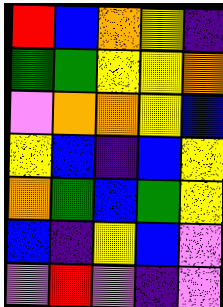[["red", "blue", "orange", "yellow", "indigo"], ["green", "green", "yellow", "yellow", "orange"], ["violet", "orange", "orange", "yellow", "blue"], ["yellow", "blue", "indigo", "blue", "yellow"], ["orange", "green", "blue", "green", "yellow"], ["blue", "indigo", "yellow", "blue", "violet"], ["violet", "red", "violet", "indigo", "violet"]]